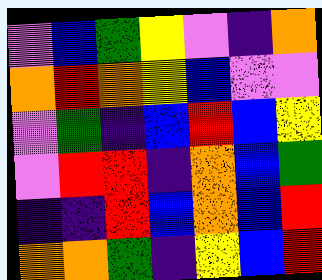[["violet", "blue", "green", "yellow", "violet", "indigo", "orange"], ["orange", "red", "orange", "yellow", "blue", "violet", "violet"], ["violet", "green", "indigo", "blue", "red", "blue", "yellow"], ["violet", "red", "red", "indigo", "orange", "blue", "green"], ["indigo", "indigo", "red", "blue", "orange", "blue", "red"], ["orange", "orange", "green", "indigo", "yellow", "blue", "red"]]